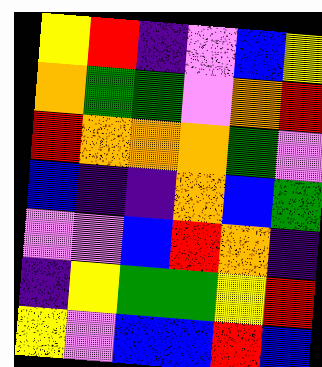[["yellow", "red", "indigo", "violet", "blue", "yellow"], ["orange", "green", "green", "violet", "orange", "red"], ["red", "orange", "orange", "orange", "green", "violet"], ["blue", "indigo", "indigo", "orange", "blue", "green"], ["violet", "violet", "blue", "red", "orange", "indigo"], ["indigo", "yellow", "green", "green", "yellow", "red"], ["yellow", "violet", "blue", "blue", "red", "blue"]]